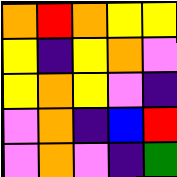[["orange", "red", "orange", "yellow", "yellow"], ["yellow", "indigo", "yellow", "orange", "violet"], ["yellow", "orange", "yellow", "violet", "indigo"], ["violet", "orange", "indigo", "blue", "red"], ["violet", "orange", "violet", "indigo", "green"]]